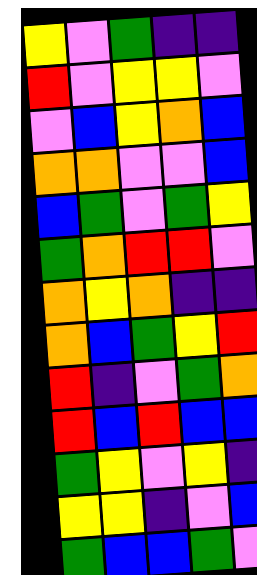[["yellow", "violet", "green", "indigo", "indigo"], ["red", "violet", "yellow", "yellow", "violet"], ["violet", "blue", "yellow", "orange", "blue"], ["orange", "orange", "violet", "violet", "blue"], ["blue", "green", "violet", "green", "yellow"], ["green", "orange", "red", "red", "violet"], ["orange", "yellow", "orange", "indigo", "indigo"], ["orange", "blue", "green", "yellow", "red"], ["red", "indigo", "violet", "green", "orange"], ["red", "blue", "red", "blue", "blue"], ["green", "yellow", "violet", "yellow", "indigo"], ["yellow", "yellow", "indigo", "violet", "blue"], ["green", "blue", "blue", "green", "violet"]]